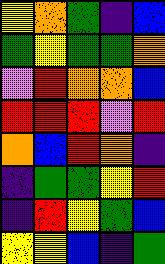[["yellow", "orange", "green", "indigo", "blue"], ["green", "yellow", "green", "green", "orange"], ["violet", "red", "orange", "orange", "blue"], ["red", "red", "red", "violet", "red"], ["orange", "blue", "red", "orange", "indigo"], ["indigo", "green", "green", "yellow", "red"], ["indigo", "red", "yellow", "green", "blue"], ["yellow", "yellow", "blue", "indigo", "green"]]